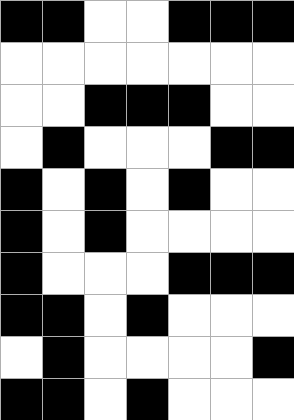[["black", "black", "white", "white", "black", "black", "black"], ["white", "white", "white", "white", "white", "white", "white"], ["white", "white", "black", "black", "black", "white", "white"], ["white", "black", "white", "white", "white", "black", "black"], ["black", "white", "black", "white", "black", "white", "white"], ["black", "white", "black", "white", "white", "white", "white"], ["black", "white", "white", "white", "black", "black", "black"], ["black", "black", "white", "black", "white", "white", "white"], ["white", "black", "white", "white", "white", "white", "black"], ["black", "black", "white", "black", "white", "white", "white"]]